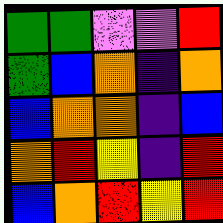[["green", "green", "violet", "violet", "red"], ["green", "blue", "orange", "indigo", "orange"], ["blue", "orange", "orange", "indigo", "blue"], ["orange", "red", "yellow", "indigo", "red"], ["blue", "orange", "red", "yellow", "red"]]